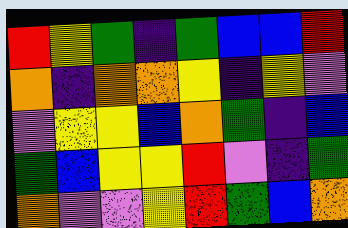[["red", "yellow", "green", "indigo", "green", "blue", "blue", "red"], ["orange", "indigo", "orange", "orange", "yellow", "indigo", "yellow", "violet"], ["violet", "yellow", "yellow", "blue", "orange", "green", "indigo", "blue"], ["green", "blue", "yellow", "yellow", "red", "violet", "indigo", "green"], ["orange", "violet", "violet", "yellow", "red", "green", "blue", "orange"]]